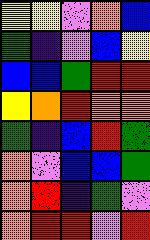[["yellow", "yellow", "violet", "orange", "blue"], ["green", "indigo", "violet", "blue", "yellow"], ["blue", "blue", "green", "red", "red"], ["yellow", "orange", "red", "orange", "orange"], ["green", "indigo", "blue", "red", "green"], ["orange", "violet", "blue", "blue", "green"], ["orange", "red", "indigo", "green", "violet"], ["orange", "red", "red", "violet", "red"]]